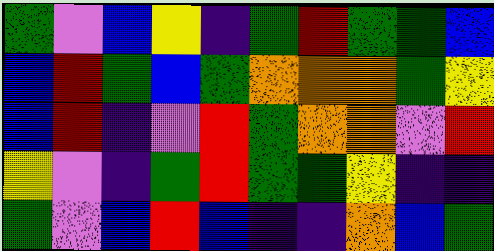[["green", "violet", "blue", "yellow", "indigo", "green", "red", "green", "green", "blue"], ["blue", "red", "green", "blue", "green", "orange", "orange", "orange", "green", "yellow"], ["blue", "red", "indigo", "violet", "red", "green", "orange", "orange", "violet", "red"], ["yellow", "violet", "indigo", "green", "red", "green", "green", "yellow", "indigo", "indigo"], ["green", "violet", "blue", "red", "blue", "indigo", "indigo", "orange", "blue", "green"]]